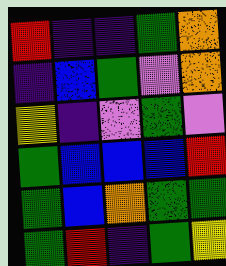[["red", "indigo", "indigo", "green", "orange"], ["indigo", "blue", "green", "violet", "orange"], ["yellow", "indigo", "violet", "green", "violet"], ["green", "blue", "blue", "blue", "red"], ["green", "blue", "orange", "green", "green"], ["green", "red", "indigo", "green", "yellow"]]